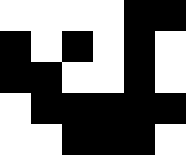[["white", "white", "white", "white", "black", "black"], ["black", "white", "black", "white", "black", "white"], ["black", "black", "white", "white", "black", "white"], ["white", "black", "black", "black", "black", "black"], ["white", "white", "black", "black", "black", "white"]]